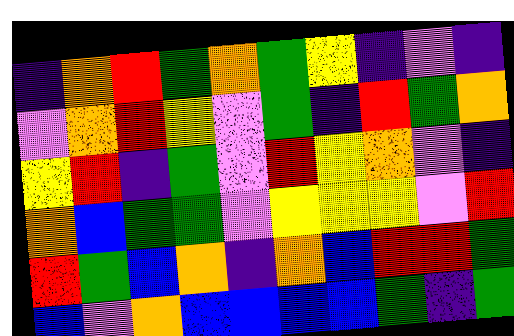[["indigo", "orange", "red", "green", "orange", "green", "yellow", "indigo", "violet", "indigo"], ["violet", "orange", "red", "yellow", "violet", "green", "indigo", "red", "green", "orange"], ["yellow", "red", "indigo", "green", "violet", "red", "yellow", "orange", "violet", "indigo"], ["orange", "blue", "green", "green", "violet", "yellow", "yellow", "yellow", "violet", "red"], ["red", "green", "blue", "orange", "indigo", "orange", "blue", "red", "red", "green"], ["blue", "violet", "orange", "blue", "blue", "blue", "blue", "green", "indigo", "green"]]